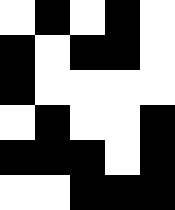[["white", "black", "white", "black", "white"], ["black", "white", "black", "black", "white"], ["black", "white", "white", "white", "white"], ["white", "black", "white", "white", "black"], ["black", "black", "black", "white", "black"], ["white", "white", "black", "black", "black"]]